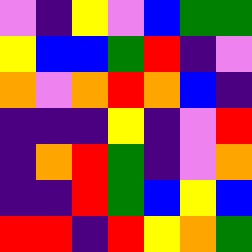[["violet", "indigo", "yellow", "violet", "blue", "green", "green"], ["yellow", "blue", "blue", "green", "red", "indigo", "violet"], ["orange", "violet", "orange", "red", "orange", "blue", "indigo"], ["indigo", "indigo", "indigo", "yellow", "indigo", "violet", "red"], ["indigo", "orange", "red", "green", "indigo", "violet", "orange"], ["indigo", "indigo", "red", "green", "blue", "yellow", "blue"], ["red", "red", "indigo", "red", "yellow", "orange", "green"]]